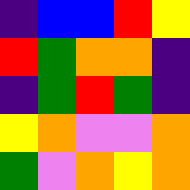[["indigo", "blue", "blue", "red", "yellow"], ["red", "green", "orange", "orange", "indigo"], ["indigo", "green", "red", "green", "indigo"], ["yellow", "orange", "violet", "violet", "orange"], ["green", "violet", "orange", "yellow", "orange"]]